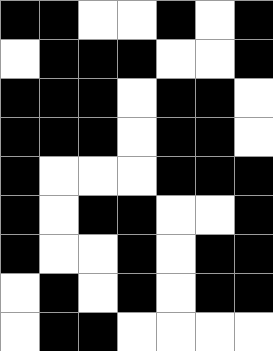[["black", "black", "white", "white", "black", "white", "black"], ["white", "black", "black", "black", "white", "white", "black"], ["black", "black", "black", "white", "black", "black", "white"], ["black", "black", "black", "white", "black", "black", "white"], ["black", "white", "white", "white", "black", "black", "black"], ["black", "white", "black", "black", "white", "white", "black"], ["black", "white", "white", "black", "white", "black", "black"], ["white", "black", "white", "black", "white", "black", "black"], ["white", "black", "black", "white", "white", "white", "white"]]